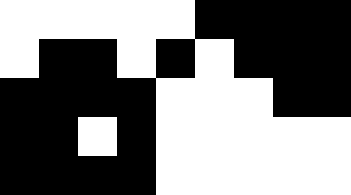[["white", "white", "white", "white", "white", "black", "black", "black", "black"], ["white", "black", "black", "white", "black", "white", "black", "black", "black"], ["black", "black", "black", "black", "white", "white", "white", "black", "black"], ["black", "black", "white", "black", "white", "white", "white", "white", "white"], ["black", "black", "black", "black", "white", "white", "white", "white", "white"]]